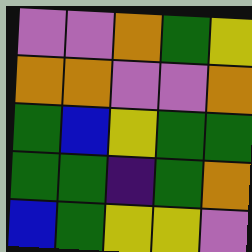[["violet", "violet", "orange", "green", "yellow"], ["orange", "orange", "violet", "violet", "orange"], ["green", "blue", "yellow", "green", "green"], ["green", "green", "indigo", "green", "orange"], ["blue", "green", "yellow", "yellow", "violet"]]